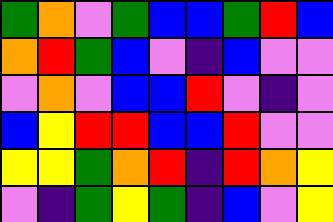[["green", "orange", "violet", "green", "blue", "blue", "green", "red", "blue"], ["orange", "red", "green", "blue", "violet", "indigo", "blue", "violet", "violet"], ["violet", "orange", "violet", "blue", "blue", "red", "violet", "indigo", "violet"], ["blue", "yellow", "red", "red", "blue", "blue", "red", "violet", "violet"], ["yellow", "yellow", "green", "orange", "red", "indigo", "red", "orange", "yellow"], ["violet", "indigo", "green", "yellow", "green", "indigo", "blue", "violet", "yellow"]]